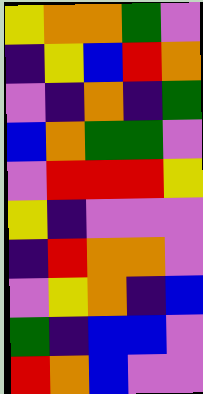[["yellow", "orange", "orange", "green", "violet"], ["indigo", "yellow", "blue", "red", "orange"], ["violet", "indigo", "orange", "indigo", "green"], ["blue", "orange", "green", "green", "violet"], ["violet", "red", "red", "red", "yellow"], ["yellow", "indigo", "violet", "violet", "violet"], ["indigo", "red", "orange", "orange", "violet"], ["violet", "yellow", "orange", "indigo", "blue"], ["green", "indigo", "blue", "blue", "violet"], ["red", "orange", "blue", "violet", "violet"]]